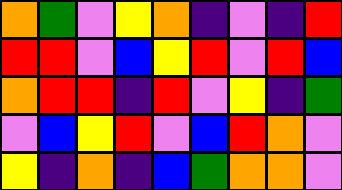[["orange", "green", "violet", "yellow", "orange", "indigo", "violet", "indigo", "red"], ["red", "red", "violet", "blue", "yellow", "red", "violet", "red", "blue"], ["orange", "red", "red", "indigo", "red", "violet", "yellow", "indigo", "green"], ["violet", "blue", "yellow", "red", "violet", "blue", "red", "orange", "violet"], ["yellow", "indigo", "orange", "indigo", "blue", "green", "orange", "orange", "violet"]]